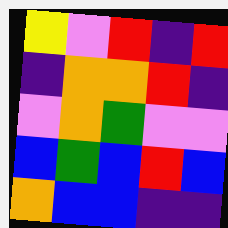[["yellow", "violet", "red", "indigo", "red"], ["indigo", "orange", "orange", "red", "indigo"], ["violet", "orange", "green", "violet", "violet"], ["blue", "green", "blue", "red", "blue"], ["orange", "blue", "blue", "indigo", "indigo"]]